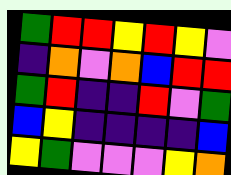[["green", "red", "red", "yellow", "red", "yellow", "violet"], ["indigo", "orange", "violet", "orange", "blue", "red", "red"], ["green", "red", "indigo", "indigo", "red", "violet", "green"], ["blue", "yellow", "indigo", "indigo", "indigo", "indigo", "blue"], ["yellow", "green", "violet", "violet", "violet", "yellow", "orange"]]